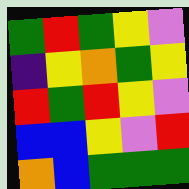[["green", "red", "green", "yellow", "violet"], ["indigo", "yellow", "orange", "green", "yellow"], ["red", "green", "red", "yellow", "violet"], ["blue", "blue", "yellow", "violet", "red"], ["orange", "blue", "green", "green", "green"]]